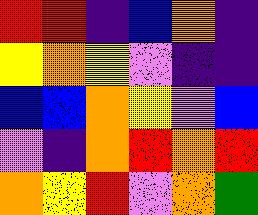[["red", "red", "indigo", "blue", "orange", "indigo"], ["yellow", "orange", "yellow", "violet", "indigo", "indigo"], ["blue", "blue", "orange", "yellow", "violet", "blue"], ["violet", "indigo", "orange", "red", "orange", "red"], ["orange", "yellow", "red", "violet", "orange", "green"]]